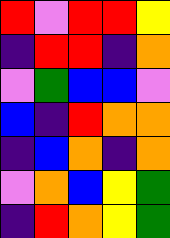[["red", "violet", "red", "red", "yellow"], ["indigo", "red", "red", "indigo", "orange"], ["violet", "green", "blue", "blue", "violet"], ["blue", "indigo", "red", "orange", "orange"], ["indigo", "blue", "orange", "indigo", "orange"], ["violet", "orange", "blue", "yellow", "green"], ["indigo", "red", "orange", "yellow", "green"]]